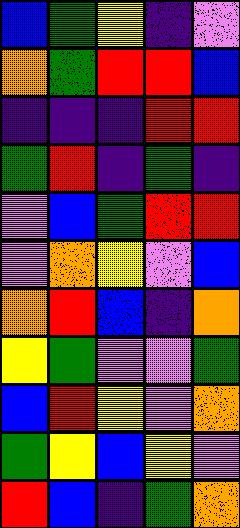[["blue", "green", "yellow", "indigo", "violet"], ["orange", "green", "red", "red", "blue"], ["indigo", "indigo", "indigo", "red", "red"], ["green", "red", "indigo", "green", "indigo"], ["violet", "blue", "green", "red", "red"], ["violet", "orange", "yellow", "violet", "blue"], ["orange", "red", "blue", "indigo", "orange"], ["yellow", "green", "violet", "violet", "green"], ["blue", "red", "yellow", "violet", "orange"], ["green", "yellow", "blue", "yellow", "violet"], ["red", "blue", "indigo", "green", "orange"]]